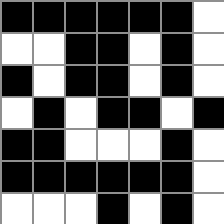[["black", "black", "black", "black", "black", "black", "white"], ["white", "white", "black", "black", "white", "black", "white"], ["black", "white", "black", "black", "white", "black", "white"], ["white", "black", "white", "black", "black", "white", "black"], ["black", "black", "white", "white", "white", "black", "white"], ["black", "black", "black", "black", "black", "black", "white"], ["white", "white", "white", "black", "white", "black", "white"]]